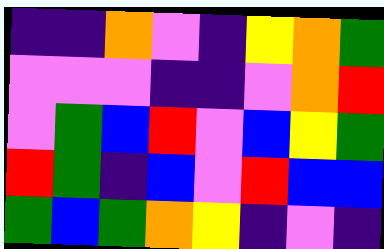[["indigo", "indigo", "orange", "violet", "indigo", "yellow", "orange", "green"], ["violet", "violet", "violet", "indigo", "indigo", "violet", "orange", "red"], ["violet", "green", "blue", "red", "violet", "blue", "yellow", "green"], ["red", "green", "indigo", "blue", "violet", "red", "blue", "blue"], ["green", "blue", "green", "orange", "yellow", "indigo", "violet", "indigo"]]